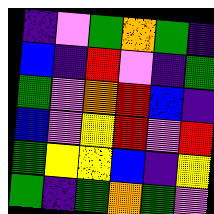[["indigo", "violet", "green", "orange", "green", "indigo"], ["blue", "indigo", "red", "violet", "indigo", "green"], ["green", "violet", "orange", "red", "blue", "indigo"], ["blue", "violet", "yellow", "red", "violet", "red"], ["green", "yellow", "yellow", "blue", "indigo", "yellow"], ["green", "indigo", "green", "orange", "green", "violet"]]